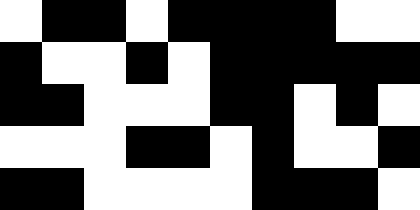[["white", "black", "black", "white", "black", "black", "black", "black", "white", "white"], ["black", "white", "white", "black", "white", "black", "black", "black", "black", "black"], ["black", "black", "white", "white", "white", "black", "black", "white", "black", "white"], ["white", "white", "white", "black", "black", "white", "black", "white", "white", "black"], ["black", "black", "white", "white", "white", "white", "black", "black", "black", "white"]]